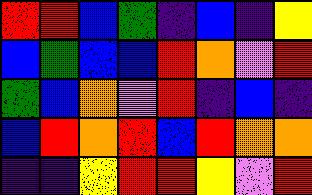[["red", "red", "blue", "green", "indigo", "blue", "indigo", "yellow"], ["blue", "green", "blue", "blue", "red", "orange", "violet", "red"], ["green", "blue", "orange", "violet", "red", "indigo", "blue", "indigo"], ["blue", "red", "orange", "red", "blue", "red", "orange", "orange"], ["indigo", "indigo", "yellow", "red", "red", "yellow", "violet", "red"]]